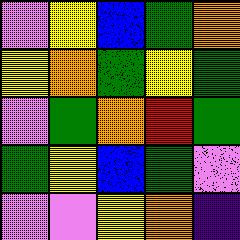[["violet", "yellow", "blue", "green", "orange"], ["yellow", "orange", "green", "yellow", "green"], ["violet", "green", "orange", "red", "green"], ["green", "yellow", "blue", "green", "violet"], ["violet", "violet", "yellow", "orange", "indigo"]]